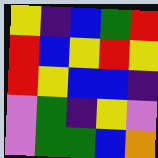[["yellow", "indigo", "blue", "green", "red"], ["red", "blue", "yellow", "red", "yellow"], ["red", "yellow", "blue", "blue", "indigo"], ["violet", "green", "indigo", "yellow", "violet"], ["violet", "green", "green", "blue", "orange"]]